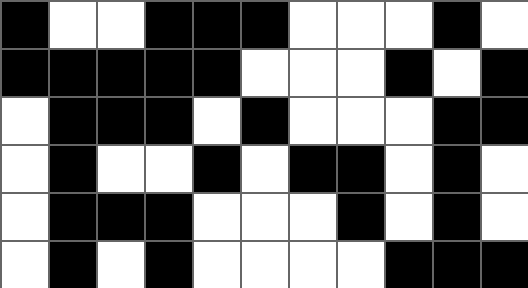[["black", "white", "white", "black", "black", "black", "white", "white", "white", "black", "white"], ["black", "black", "black", "black", "black", "white", "white", "white", "black", "white", "black"], ["white", "black", "black", "black", "white", "black", "white", "white", "white", "black", "black"], ["white", "black", "white", "white", "black", "white", "black", "black", "white", "black", "white"], ["white", "black", "black", "black", "white", "white", "white", "black", "white", "black", "white"], ["white", "black", "white", "black", "white", "white", "white", "white", "black", "black", "black"]]